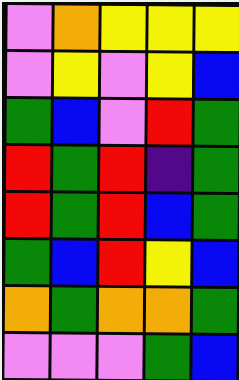[["violet", "orange", "yellow", "yellow", "yellow"], ["violet", "yellow", "violet", "yellow", "blue"], ["green", "blue", "violet", "red", "green"], ["red", "green", "red", "indigo", "green"], ["red", "green", "red", "blue", "green"], ["green", "blue", "red", "yellow", "blue"], ["orange", "green", "orange", "orange", "green"], ["violet", "violet", "violet", "green", "blue"]]